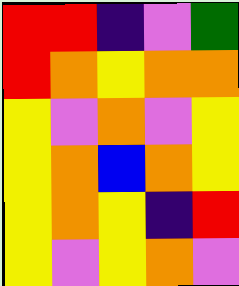[["red", "red", "indigo", "violet", "green"], ["red", "orange", "yellow", "orange", "orange"], ["yellow", "violet", "orange", "violet", "yellow"], ["yellow", "orange", "blue", "orange", "yellow"], ["yellow", "orange", "yellow", "indigo", "red"], ["yellow", "violet", "yellow", "orange", "violet"]]